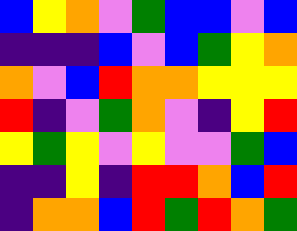[["blue", "yellow", "orange", "violet", "green", "blue", "blue", "violet", "blue"], ["indigo", "indigo", "indigo", "blue", "violet", "blue", "green", "yellow", "orange"], ["orange", "violet", "blue", "red", "orange", "orange", "yellow", "yellow", "yellow"], ["red", "indigo", "violet", "green", "orange", "violet", "indigo", "yellow", "red"], ["yellow", "green", "yellow", "violet", "yellow", "violet", "violet", "green", "blue"], ["indigo", "indigo", "yellow", "indigo", "red", "red", "orange", "blue", "red"], ["indigo", "orange", "orange", "blue", "red", "green", "red", "orange", "green"]]